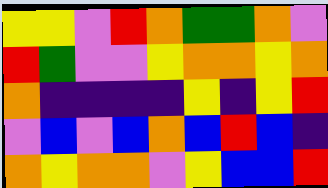[["yellow", "yellow", "violet", "red", "orange", "green", "green", "orange", "violet"], ["red", "green", "violet", "violet", "yellow", "orange", "orange", "yellow", "orange"], ["orange", "indigo", "indigo", "indigo", "indigo", "yellow", "indigo", "yellow", "red"], ["violet", "blue", "violet", "blue", "orange", "blue", "red", "blue", "indigo"], ["orange", "yellow", "orange", "orange", "violet", "yellow", "blue", "blue", "red"]]